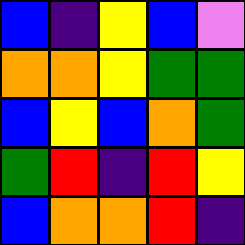[["blue", "indigo", "yellow", "blue", "violet"], ["orange", "orange", "yellow", "green", "green"], ["blue", "yellow", "blue", "orange", "green"], ["green", "red", "indigo", "red", "yellow"], ["blue", "orange", "orange", "red", "indigo"]]